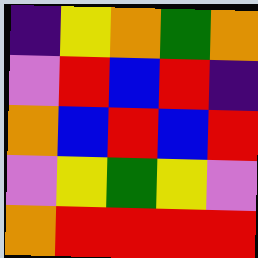[["indigo", "yellow", "orange", "green", "orange"], ["violet", "red", "blue", "red", "indigo"], ["orange", "blue", "red", "blue", "red"], ["violet", "yellow", "green", "yellow", "violet"], ["orange", "red", "red", "red", "red"]]